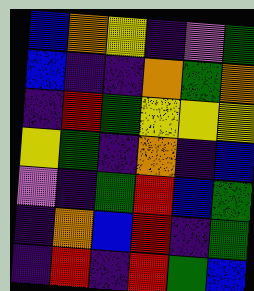[["blue", "orange", "yellow", "indigo", "violet", "green"], ["blue", "indigo", "indigo", "orange", "green", "orange"], ["indigo", "red", "green", "yellow", "yellow", "yellow"], ["yellow", "green", "indigo", "orange", "indigo", "blue"], ["violet", "indigo", "green", "red", "blue", "green"], ["indigo", "orange", "blue", "red", "indigo", "green"], ["indigo", "red", "indigo", "red", "green", "blue"]]